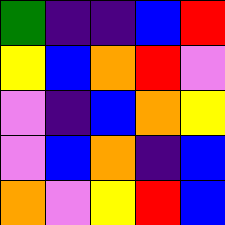[["green", "indigo", "indigo", "blue", "red"], ["yellow", "blue", "orange", "red", "violet"], ["violet", "indigo", "blue", "orange", "yellow"], ["violet", "blue", "orange", "indigo", "blue"], ["orange", "violet", "yellow", "red", "blue"]]